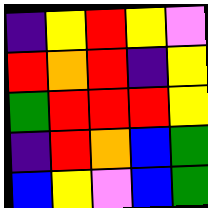[["indigo", "yellow", "red", "yellow", "violet"], ["red", "orange", "red", "indigo", "yellow"], ["green", "red", "red", "red", "yellow"], ["indigo", "red", "orange", "blue", "green"], ["blue", "yellow", "violet", "blue", "green"]]